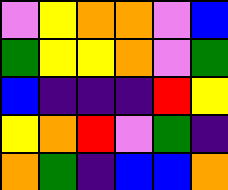[["violet", "yellow", "orange", "orange", "violet", "blue"], ["green", "yellow", "yellow", "orange", "violet", "green"], ["blue", "indigo", "indigo", "indigo", "red", "yellow"], ["yellow", "orange", "red", "violet", "green", "indigo"], ["orange", "green", "indigo", "blue", "blue", "orange"]]